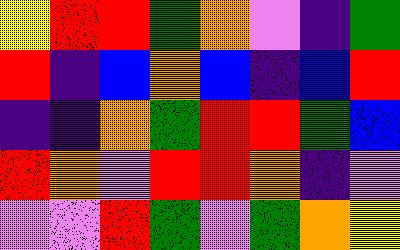[["yellow", "red", "red", "green", "orange", "violet", "indigo", "green"], ["red", "indigo", "blue", "orange", "blue", "indigo", "blue", "red"], ["indigo", "indigo", "orange", "green", "red", "red", "green", "blue"], ["red", "orange", "violet", "red", "red", "orange", "indigo", "violet"], ["violet", "violet", "red", "green", "violet", "green", "orange", "yellow"]]